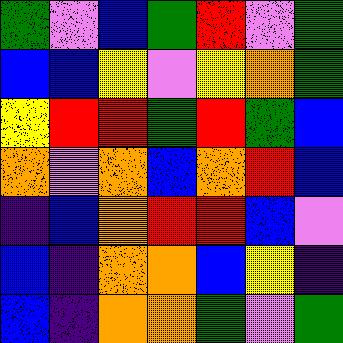[["green", "violet", "blue", "green", "red", "violet", "green"], ["blue", "blue", "yellow", "violet", "yellow", "orange", "green"], ["yellow", "red", "red", "green", "red", "green", "blue"], ["orange", "violet", "orange", "blue", "orange", "red", "blue"], ["indigo", "blue", "orange", "red", "red", "blue", "violet"], ["blue", "indigo", "orange", "orange", "blue", "yellow", "indigo"], ["blue", "indigo", "orange", "orange", "green", "violet", "green"]]